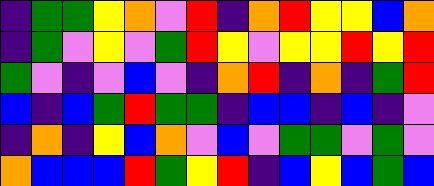[["indigo", "green", "green", "yellow", "orange", "violet", "red", "indigo", "orange", "red", "yellow", "yellow", "blue", "orange"], ["indigo", "green", "violet", "yellow", "violet", "green", "red", "yellow", "violet", "yellow", "yellow", "red", "yellow", "red"], ["green", "violet", "indigo", "violet", "blue", "violet", "indigo", "orange", "red", "indigo", "orange", "indigo", "green", "red"], ["blue", "indigo", "blue", "green", "red", "green", "green", "indigo", "blue", "blue", "indigo", "blue", "indigo", "violet"], ["indigo", "orange", "indigo", "yellow", "blue", "orange", "violet", "blue", "violet", "green", "green", "violet", "green", "violet"], ["orange", "blue", "blue", "blue", "red", "green", "yellow", "red", "indigo", "blue", "yellow", "blue", "green", "blue"]]